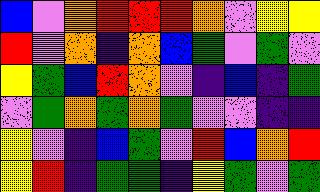[["blue", "violet", "orange", "red", "red", "red", "orange", "violet", "yellow", "yellow"], ["red", "violet", "orange", "indigo", "orange", "blue", "green", "violet", "green", "violet"], ["yellow", "green", "blue", "red", "orange", "violet", "indigo", "blue", "indigo", "green"], ["violet", "green", "orange", "green", "orange", "green", "violet", "violet", "indigo", "indigo"], ["yellow", "violet", "indigo", "blue", "green", "violet", "red", "blue", "orange", "red"], ["yellow", "red", "indigo", "green", "green", "indigo", "yellow", "green", "violet", "green"]]